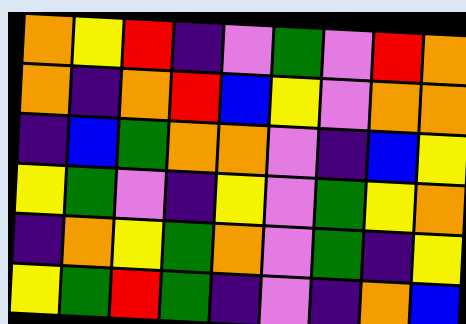[["orange", "yellow", "red", "indigo", "violet", "green", "violet", "red", "orange"], ["orange", "indigo", "orange", "red", "blue", "yellow", "violet", "orange", "orange"], ["indigo", "blue", "green", "orange", "orange", "violet", "indigo", "blue", "yellow"], ["yellow", "green", "violet", "indigo", "yellow", "violet", "green", "yellow", "orange"], ["indigo", "orange", "yellow", "green", "orange", "violet", "green", "indigo", "yellow"], ["yellow", "green", "red", "green", "indigo", "violet", "indigo", "orange", "blue"]]